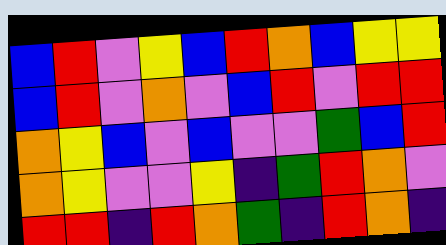[["blue", "red", "violet", "yellow", "blue", "red", "orange", "blue", "yellow", "yellow"], ["blue", "red", "violet", "orange", "violet", "blue", "red", "violet", "red", "red"], ["orange", "yellow", "blue", "violet", "blue", "violet", "violet", "green", "blue", "red"], ["orange", "yellow", "violet", "violet", "yellow", "indigo", "green", "red", "orange", "violet"], ["red", "red", "indigo", "red", "orange", "green", "indigo", "red", "orange", "indigo"]]